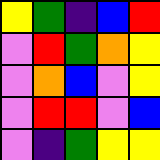[["yellow", "green", "indigo", "blue", "red"], ["violet", "red", "green", "orange", "yellow"], ["violet", "orange", "blue", "violet", "yellow"], ["violet", "red", "red", "violet", "blue"], ["violet", "indigo", "green", "yellow", "yellow"]]